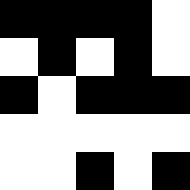[["black", "black", "black", "black", "white"], ["white", "black", "white", "black", "white"], ["black", "white", "black", "black", "black"], ["white", "white", "white", "white", "white"], ["white", "white", "black", "white", "black"]]